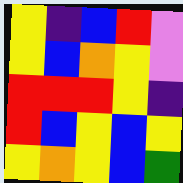[["yellow", "indigo", "blue", "red", "violet"], ["yellow", "blue", "orange", "yellow", "violet"], ["red", "red", "red", "yellow", "indigo"], ["red", "blue", "yellow", "blue", "yellow"], ["yellow", "orange", "yellow", "blue", "green"]]